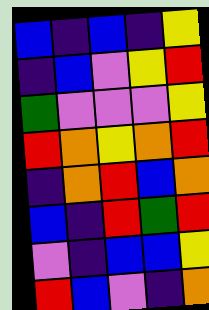[["blue", "indigo", "blue", "indigo", "yellow"], ["indigo", "blue", "violet", "yellow", "red"], ["green", "violet", "violet", "violet", "yellow"], ["red", "orange", "yellow", "orange", "red"], ["indigo", "orange", "red", "blue", "orange"], ["blue", "indigo", "red", "green", "red"], ["violet", "indigo", "blue", "blue", "yellow"], ["red", "blue", "violet", "indigo", "orange"]]